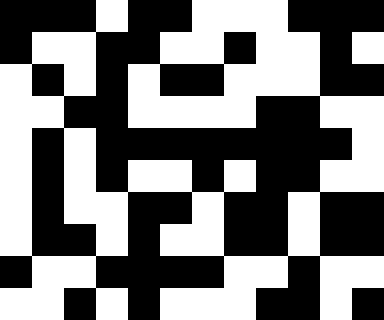[["black", "black", "black", "white", "black", "black", "white", "white", "white", "black", "black", "black"], ["black", "white", "white", "black", "black", "white", "white", "black", "white", "white", "black", "white"], ["white", "black", "white", "black", "white", "black", "black", "white", "white", "white", "black", "black"], ["white", "white", "black", "black", "white", "white", "white", "white", "black", "black", "white", "white"], ["white", "black", "white", "black", "black", "black", "black", "black", "black", "black", "black", "white"], ["white", "black", "white", "black", "white", "white", "black", "white", "black", "black", "white", "white"], ["white", "black", "white", "white", "black", "black", "white", "black", "black", "white", "black", "black"], ["white", "black", "black", "white", "black", "white", "white", "black", "black", "white", "black", "black"], ["black", "white", "white", "black", "black", "black", "black", "white", "white", "black", "white", "white"], ["white", "white", "black", "white", "black", "white", "white", "white", "black", "black", "white", "black"]]